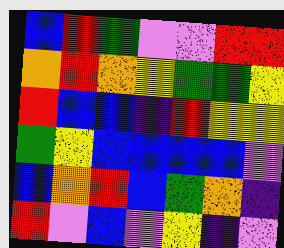[["blue", "red", "green", "violet", "violet", "red", "red"], ["orange", "red", "orange", "yellow", "green", "green", "yellow"], ["red", "blue", "blue", "indigo", "red", "yellow", "yellow"], ["green", "yellow", "blue", "blue", "blue", "blue", "violet"], ["blue", "orange", "red", "blue", "green", "orange", "indigo"], ["red", "violet", "blue", "violet", "yellow", "indigo", "violet"]]